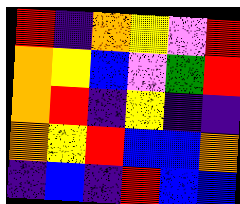[["red", "indigo", "orange", "yellow", "violet", "red"], ["orange", "yellow", "blue", "violet", "green", "red"], ["orange", "red", "indigo", "yellow", "indigo", "indigo"], ["orange", "yellow", "red", "blue", "blue", "orange"], ["indigo", "blue", "indigo", "red", "blue", "blue"]]